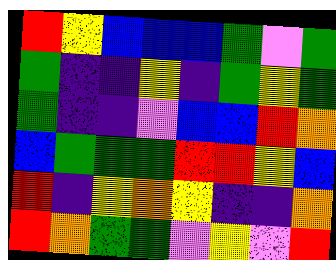[["red", "yellow", "blue", "blue", "blue", "green", "violet", "green"], ["green", "indigo", "indigo", "yellow", "indigo", "green", "yellow", "green"], ["green", "indigo", "indigo", "violet", "blue", "blue", "red", "orange"], ["blue", "green", "green", "green", "red", "red", "yellow", "blue"], ["red", "indigo", "yellow", "orange", "yellow", "indigo", "indigo", "orange"], ["red", "orange", "green", "green", "violet", "yellow", "violet", "red"]]